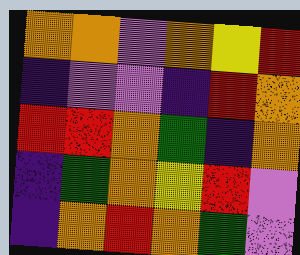[["orange", "orange", "violet", "orange", "yellow", "red"], ["indigo", "violet", "violet", "indigo", "red", "orange"], ["red", "red", "orange", "green", "indigo", "orange"], ["indigo", "green", "orange", "yellow", "red", "violet"], ["indigo", "orange", "red", "orange", "green", "violet"]]